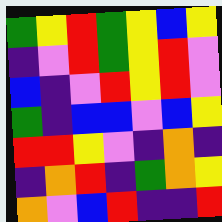[["green", "yellow", "red", "green", "yellow", "blue", "yellow"], ["indigo", "violet", "red", "green", "yellow", "red", "violet"], ["blue", "indigo", "violet", "red", "yellow", "red", "violet"], ["green", "indigo", "blue", "blue", "violet", "blue", "yellow"], ["red", "red", "yellow", "violet", "indigo", "orange", "indigo"], ["indigo", "orange", "red", "indigo", "green", "orange", "yellow"], ["orange", "violet", "blue", "red", "indigo", "indigo", "red"]]